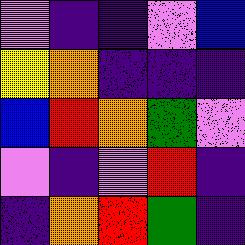[["violet", "indigo", "indigo", "violet", "blue"], ["yellow", "orange", "indigo", "indigo", "indigo"], ["blue", "red", "orange", "green", "violet"], ["violet", "indigo", "violet", "red", "indigo"], ["indigo", "orange", "red", "green", "indigo"]]